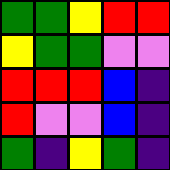[["green", "green", "yellow", "red", "red"], ["yellow", "green", "green", "violet", "violet"], ["red", "red", "red", "blue", "indigo"], ["red", "violet", "violet", "blue", "indigo"], ["green", "indigo", "yellow", "green", "indigo"]]